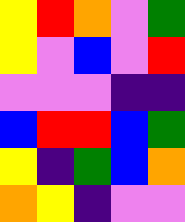[["yellow", "red", "orange", "violet", "green"], ["yellow", "violet", "blue", "violet", "red"], ["violet", "violet", "violet", "indigo", "indigo"], ["blue", "red", "red", "blue", "green"], ["yellow", "indigo", "green", "blue", "orange"], ["orange", "yellow", "indigo", "violet", "violet"]]